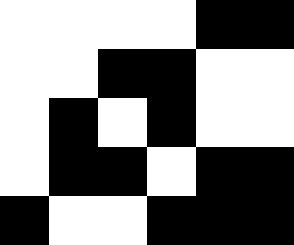[["white", "white", "white", "white", "black", "black"], ["white", "white", "black", "black", "white", "white"], ["white", "black", "white", "black", "white", "white"], ["white", "black", "black", "white", "black", "black"], ["black", "white", "white", "black", "black", "black"]]